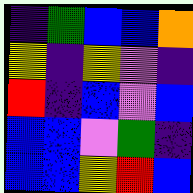[["indigo", "green", "blue", "blue", "orange"], ["yellow", "indigo", "yellow", "violet", "indigo"], ["red", "indigo", "blue", "violet", "blue"], ["blue", "blue", "violet", "green", "indigo"], ["blue", "blue", "yellow", "red", "blue"]]